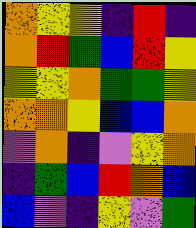[["orange", "yellow", "yellow", "indigo", "red", "indigo"], ["orange", "red", "green", "blue", "red", "yellow"], ["yellow", "yellow", "orange", "green", "green", "yellow"], ["orange", "orange", "yellow", "blue", "blue", "orange"], ["violet", "orange", "indigo", "violet", "yellow", "orange"], ["indigo", "green", "blue", "red", "orange", "blue"], ["blue", "violet", "indigo", "yellow", "violet", "green"]]